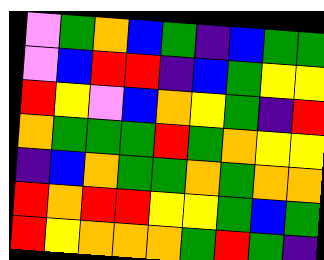[["violet", "green", "orange", "blue", "green", "indigo", "blue", "green", "green"], ["violet", "blue", "red", "red", "indigo", "blue", "green", "yellow", "yellow"], ["red", "yellow", "violet", "blue", "orange", "yellow", "green", "indigo", "red"], ["orange", "green", "green", "green", "red", "green", "orange", "yellow", "yellow"], ["indigo", "blue", "orange", "green", "green", "orange", "green", "orange", "orange"], ["red", "orange", "red", "red", "yellow", "yellow", "green", "blue", "green"], ["red", "yellow", "orange", "orange", "orange", "green", "red", "green", "indigo"]]